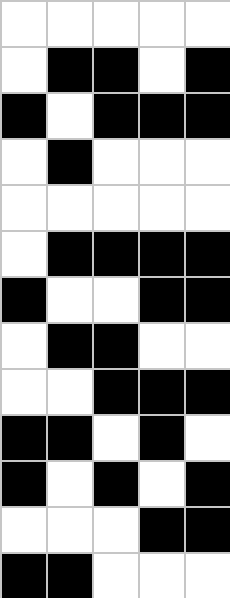[["white", "white", "white", "white", "white"], ["white", "black", "black", "white", "black"], ["black", "white", "black", "black", "black"], ["white", "black", "white", "white", "white"], ["white", "white", "white", "white", "white"], ["white", "black", "black", "black", "black"], ["black", "white", "white", "black", "black"], ["white", "black", "black", "white", "white"], ["white", "white", "black", "black", "black"], ["black", "black", "white", "black", "white"], ["black", "white", "black", "white", "black"], ["white", "white", "white", "black", "black"], ["black", "black", "white", "white", "white"]]